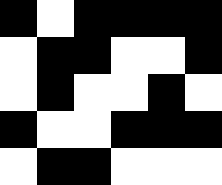[["black", "white", "black", "black", "black", "black"], ["white", "black", "black", "white", "white", "black"], ["white", "black", "white", "white", "black", "white"], ["black", "white", "white", "black", "black", "black"], ["white", "black", "black", "white", "white", "white"]]